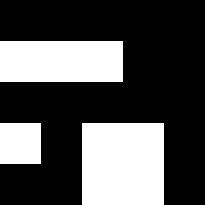[["black", "black", "black", "black", "black"], ["white", "white", "white", "black", "black"], ["black", "black", "black", "black", "black"], ["white", "black", "white", "white", "black"], ["black", "black", "white", "white", "black"]]